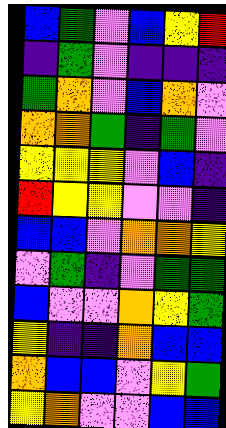[["blue", "green", "violet", "blue", "yellow", "red"], ["indigo", "green", "violet", "indigo", "indigo", "indigo"], ["green", "orange", "violet", "blue", "orange", "violet"], ["orange", "orange", "green", "indigo", "green", "violet"], ["yellow", "yellow", "yellow", "violet", "blue", "indigo"], ["red", "yellow", "yellow", "violet", "violet", "indigo"], ["blue", "blue", "violet", "orange", "orange", "yellow"], ["violet", "green", "indigo", "violet", "green", "green"], ["blue", "violet", "violet", "orange", "yellow", "green"], ["yellow", "indigo", "indigo", "orange", "blue", "blue"], ["orange", "blue", "blue", "violet", "yellow", "green"], ["yellow", "orange", "violet", "violet", "blue", "blue"]]